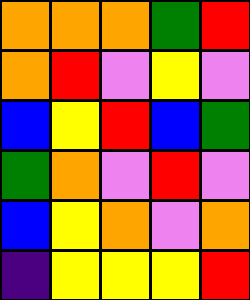[["orange", "orange", "orange", "green", "red"], ["orange", "red", "violet", "yellow", "violet"], ["blue", "yellow", "red", "blue", "green"], ["green", "orange", "violet", "red", "violet"], ["blue", "yellow", "orange", "violet", "orange"], ["indigo", "yellow", "yellow", "yellow", "red"]]